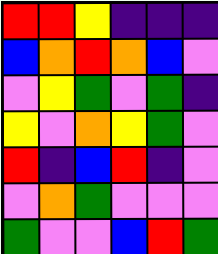[["red", "red", "yellow", "indigo", "indigo", "indigo"], ["blue", "orange", "red", "orange", "blue", "violet"], ["violet", "yellow", "green", "violet", "green", "indigo"], ["yellow", "violet", "orange", "yellow", "green", "violet"], ["red", "indigo", "blue", "red", "indigo", "violet"], ["violet", "orange", "green", "violet", "violet", "violet"], ["green", "violet", "violet", "blue", "red", "green"]]